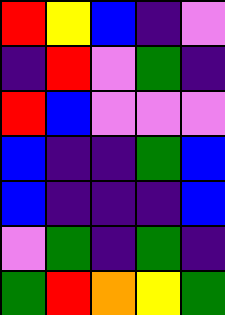[["red", "yellow", "blue", "indigo", "violet"], ["indigo", "red", "violet", "green", "indigo"], ["red", "blue", "violet", "violet", "violet"], ["blue", "indigo", "indigo", "green", "blue"], ["blue", "indigo", "indigo", "indigo", "blue"], ["violet", "green", "indigo", "green", "indigo"], ["green", "red", "orange", "yellow", "green"]]